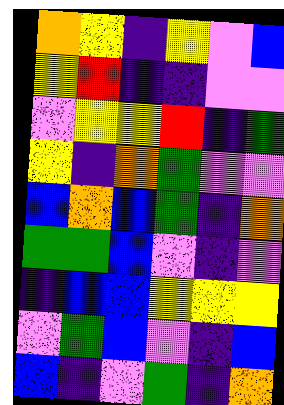[["orange", "yellow", "indigo", "yellow", "violet", "blue"], ["yellow", "red", "indigo", "indigo", "violet", "violet"], ["violet", "yellow", "yellow", "red", "indigo", "green"], ["yellow", "indigo", "orange", "green", "violet", "violet"], ["blue", "orange", "blue", "green", "indigo", "orange"], ["green", "green", "blue", "violet", "indigo", "violet"], ["indigo", "blue", "blue", "yellow", "yellow", "yellow"], ["violet", "green", "blue", "violet", "indigo", "blue"], ["blue", "indigo", "violet", "green", "indigo", "orange"]]